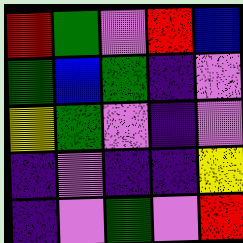[["red", "green", "violet", "red", "blue"], ["green", "blue", "green", "indigo", "violet"], ["yellow", "green", "violet", "indigo", "violet"], ["indigo", "violet", "indigo", "indigo", "yellow"], ["indigo", "violet", "green", "violet", "red"]]